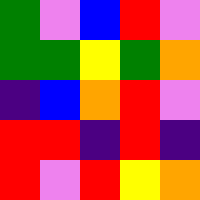[["green", "violet", "blue", "red", "violet"], ["green", "green", "yellow", "green", "orange"], ["indigo", "blue", "orange", "red", "violet"], ["red", "red", "indigo", "red", "indigo"], ["red", "violet", "red", "yellow", "orange"]]